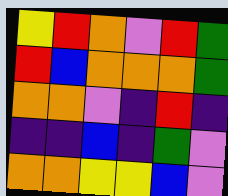[["yellow", "red", "orange", "violet", "red", "green"], ["red", "blue", "orange", "orange", "orange", "green"], ["orange", "orange", "violet", "indigo", "red", "indigo"], ["indigo", "indigo", "blue", "indigo", "green", "violet"], ["orange", "orange", "yellow", "yellow", "blue", "violet"]]